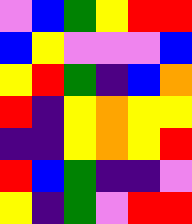[["violet", "blue", "green", "yellow", "red", "red"], ["blue", "yellow", "violet", "violet", "violet", "blue"], ["yellow", "red", "green", "indigo", "blue", "orange"], ["red", "indigo", "yellow", "orange", "yellow", "yellow"], ["indigo", "indigo", "yellow", "orange", "yellow", "red"], ["red", "blue", "green", "indigo", "indigo", "violet"], ["yellow", "indigo", "green", "violet", "red", "red"]]